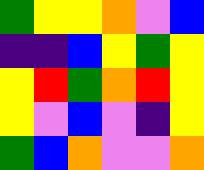[["green", "yellow", "yellow", "orange", "violet", "blue"], ["indigo", "indigo", "blue", "yellow", "green", "yellow"], ["yellow", "red", "green", "orange", "red", "yellow"], ["yellow", "violet", "blue", "violet", "indigo", "yellow"], ["green", "blue", "orange", "violet", "violet", "orange"]]